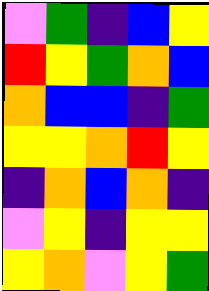[["violet", "green", "indigo", "blue", "yellow"], ["red", "yellow", "green", "orange", "blue"], ["orange", "blue", "blue", "indigo", "green"], ["yellow", "yellow", "orange", "red", "yellow"], ["indigo", "orange", "blue", "orange", "indigo"], ["violet", "yellow", "indigo", "yellow", "yellow"], ["yellow", "orange", "violet", "yellow", "green"]]